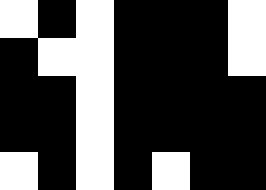[["white", "black", "white", "black", "black", "black", "white"], ["black", "white", "white", "black", "black", "black", "white"], ["black", "black", "white", "black", "black", "black", "black"], ["black", "black", "white", "black", "black", "black", "black"], ["white", "black", "white", "black", "white", "black", "black"]]